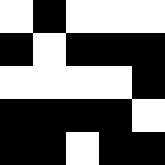[["white", "black", "white", "white", "white"], ["black", "white", "black", "black", "black"], ["white", "white", "white", "white", "black"], ["black", "black", "black", "black", "white"], ["black", "black", "white", "black", "black"]]